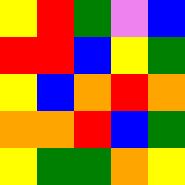[["yellow", "red", "green", "violet", "blue"], ["red", "red", "blue", "yellow", "green"], ["yellow", "blue", "orange", "red", "orange"], ["orange", "orange", "red", "blue", "green"], ["yellow", "green", "green", "orange", "yellow"]]